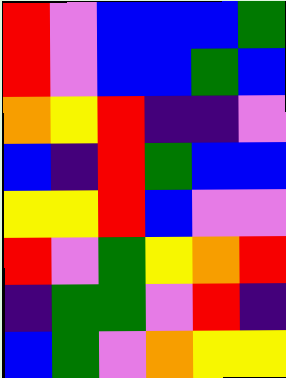[["red", "violet", "blue", "blue", "blue", "green"], ["red", "violet", "blue", "blue", "green", "blue"], ["orange", "yellow", "red", "indigo", "indigo", "violet"], ["blue", "indigo", "red", "green", "blue", "blue"], ["yellow", "yellow", "red", "blue", "violet", "violet"], ["red", "violet", "green", "yellow", "orange", "red"], ["indigo", "green", "green", "violet", "red", "indigo"], ["blue", "green", "violet", "orange", "yellow", "yellow"]]